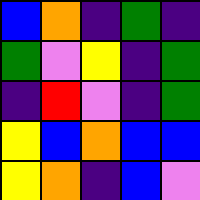[["blue", "orange", "indigo", "green", "indigo"], ["green", "violet", "yellow", "indigo", "green"], ["indigo", "red", "violet", "indigo", "green"], ["yellow", "blue", "orange", "blue", "blue"], ["yellow", "orange", "indigo", "blue", "violet"]]